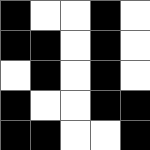[["black", "white", "white", "black", "white"], ["black", "black", "white", "black", "white"], ["white", "black", "white", "black", "white"], ["black", "white", "white", "black", "black"], ["black", "black", "white", "white", "black"]]